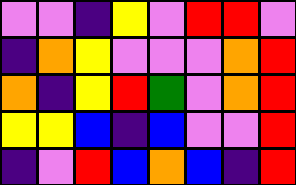[["violet", "violet", "indigo", "yellow", "violet", "red", "red", "violet"], ["indigo", "orange", "yellow", "violet", "violet", "violet", "orange", "red"], ["orange", "indigo", "yellow", "red", "green", "violet", "orange", "red"], ["yellow", "yellow", "blue", "indigo", "blue", "violet", "violet", "red"], ["indigo", "violet", "red", "blue", "orange", "blue", "indigo", "red"]]